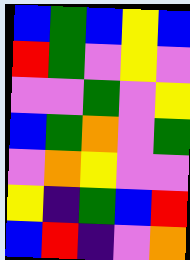[["blue", "green", "blue", "yellow", "blue"], ["red", "green", "violet", "yellow", "violet"], ["violet", "violet", "green", "violet", "yellow"], ["blue", "green", "orange", "violet", "green"], ["violet", "orange", "yellow", "violet", "violet"], ["yellow", "indigo", "green", "blue", "red"], ["blue", "red", "indigo", "violet", "orange"]]